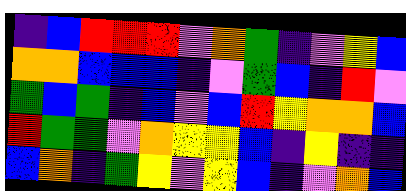[["indigo", "blue", "red", "red", "red", "violet", "orange", "green", "indigo", "violet", "yellow", "blue"], ["orange", "orange", "blue", "blue", "blue", "indigo", "violet", "green", "blue", "indigo", "red", "violet"], ["green", "blue", "green", "indigo", "blue", "violet", "blue", "red", "yellow", "orange", "orange", "blue"], ["red", "green", "green", "violet", "orange", "yellow", "yellow", "blue", "indigo", "yellow", "indigo", "indigo"], ["blue", "orange", "indigo", "green", "yellow", "violet", "yellow", "blue", "indigo", "violet", "orange", "blue"]]